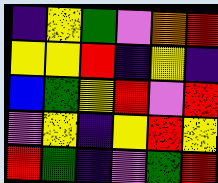[["indigo", "yellow", "green", "violet", "orange", "red"], ["yellow", "yellow", "red", "indigo", "yellow", "indigo"], ["blue", "green", "yellow", "red", "violet", "red"], ["violet", "yellow", "indigo", "yellow", "red", "yellow"], ["red", "green", "indigo", "violet", "green", "red"]]